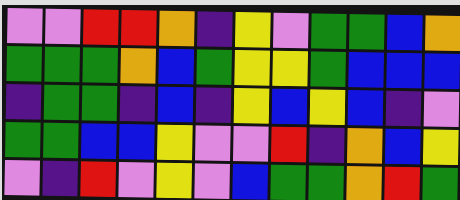[["violet", "violet", "red", "red", "orange", "indigo", "yellow", "violet", "green", "green", "blue", "orange"], ["green", "green", "green", "orange", "blue", "green", "yellow", "yellow", "green", "blue", "blue", "blue"], ["indigo", "green", "green", "indigo", "blue", "indigo", "yellow", "blue", "yellow", "blue", "indigo", "violet"], ["green", "green", "blue", "blue", "yellow", "violet", "violet", "red", "indigo", "orange", "blue", "yellow"], ["violet", "indigo", "red", "violet", "yellow", "violet", "blue", "green", "green", "orange", "red", "green"]]